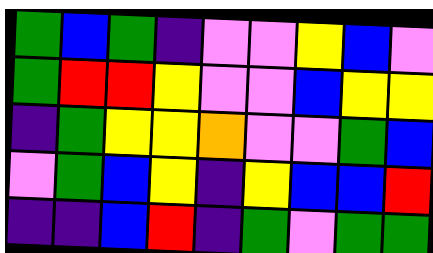[["green", "blue", "green", "indigo", "violet", "violet", "yellow", "blue", "violet"], ["green", "red", "red", "yellow", "violet", "violet", "blue", "yellow", "yellow"], ["indigo", "green", "yellow", "yellow", "orange", "violet", "violet", "green", "blue"], ["violet", "green", "blue", "yellow", "indigo", "yellow", "blue", "blue", "red"], ["indigo", "indigo", "blue", "red", "indigo", "green", "violet", "green", "green"]]